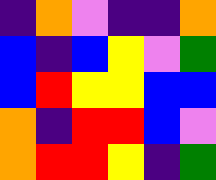[["indigo", "orange", "violet", "indigo", "indigo", "orange"], ["blue", "indigo", "blue", "yellow", "violet", "green"], ["blue", "red", "yellow", "yellow", "blue", "blue"], ["orange", "indigo", "red", "red", "blue", "violet"], ["orange", "red", "red", "yellow", "indigo", "green"]]